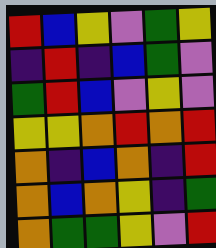[["red", "blue", "yellow", "violet", "green", "yellow"], ["indigo", "red", "indigo", "blue", "green", "violet"], ["green", "red", "blue", "violet", "yellow", "violet"], ["yellow", "yellow", "orange", "red", "orange", "red"], ["orange", "indigo", "blue", "orange", "indigo", "red"], ["orange", "blue", "orange", "yellow", "indigo", "green"], ["orange", "green", "green", "yellow", "violet", "red"]]